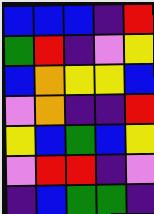[["blue", "blue", "blue", "indigo", "red"], ["green", "red", "indigo", "violet", "yellow"], ["blue", "orange", "yellow", "yellow", "blue"], ["violet", "orange", "indigo", "indigo", "red"], ["yellow", "blue", "green", "blue", "yellow"], ["violet", "red", "red", "indigo", "violet"], ["indigo", "blue", "green", "green", "indigo"]]